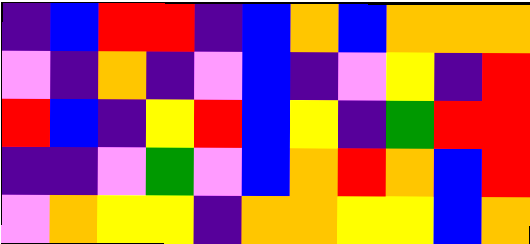[["indigo", "blue", "red", "red", "indigo", "blue", "orange", "blue", "orange", "orange", "orange"], ["violet", "indigo", "orange", "indigo", "violet", "blue", "indigo", "violet", "yellow", "indigo", "red"], ["red", "blue", "indigo", "yellow", "red", "blue", "yellow", "indigo", "green", "red", "red"], ["indigo", "indigo", "violet", "green", "violet", "blue", "orange", "red", "orange", "blue", "red"], ["violet", "orange", "yellow", "yellow", "indigo", "orange", "orange", "yellow", "yellow", "blue", "orange"]]